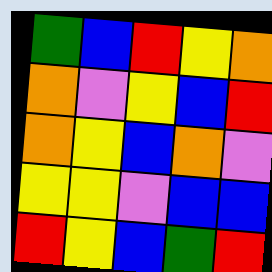[["green", "blue", "red", "yellow", "orange"], ["orange", "violet", "yellow", "blue", "red"], ["orange", "yellow", "blue", "orange", "violet"], ["yellow", "yellow", "violet", "blue", "blue"], ["red", "yellow", "blue", "green", "red"]]